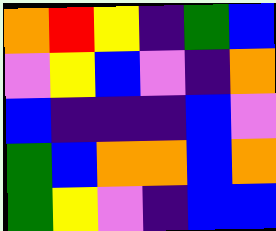[["orange", "red", "yellow", "indigo", "green", "blue"], ["violet", "yellow", "blue", "violet", "indigo", "orange"], ["blue", "indigo", "indigo", "indigo", "blue", "violet"], ["green", "blue", "orange", "orange", "blue", "orange"], ["green", "yellow", "violet", "indigo", "blue", "blue"]]